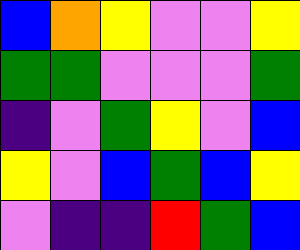[["blue", "orange", "yellow", "violet", "violet", "yellow"], ["green", "green", "violet", "violet", "violet", "green"], ["indigo", "violet", "green", "yellow", "violet", "blue"], ["yellow", "violet", "blue", "green", "blue", "yellow"], ["violet", "indigo", "indigo", "red", "green", "blue"]]